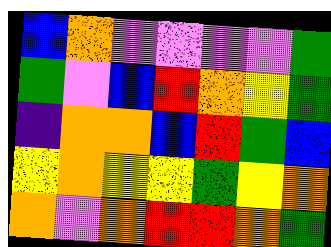[["blue", "orange", "violet", "violet", "violet", "violet", "green"], ["green", "violet", "blue", "red", "orange", "yellow", "green"], ["indigo", "orange", "orange", "blue", "red", "green", "blue"], ["yellow", "orange", "yellow", "yellow", "green", "yellow", "orange"], ["orange", "violet", "orange", "red", "red", "orange", "green"]]